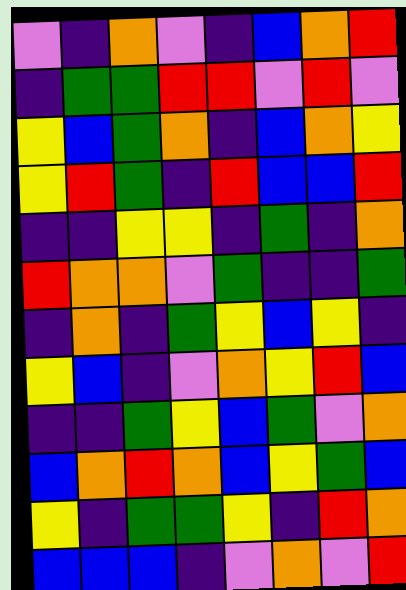[["violet", "indigo", "orange", "violet", "indigo", "blue", "orange", "red"], ["indigo", "green", "green", "red", "red", "violet", "red", "violet"], ["yellow", "blue", "green", "orange", "indigo", "blue", "orange", "yellow"], ["yellow", "red", "green", "indigo", "red", "blue", "blue", "red"], ["indigo", "indigo", "yellow", "yellow", "indigo", "green", "indigo", "orange"], ["red", "orange", "orange", "violet", "green", "indigo", "indigo", "green"], ["indigo", "orange", "indigo", "green", "yellow", "blue", "yellow", "indigo"], ["yellow", "blue", "indigo", "violet", "orange", "yellow", "red", "blue"], ["indigo", "indigo", "green", "yellow", "blue", "green", "violet", "orange"], ["blue", "orange", "red", "orange", "blue", "yellow", "green", "blue"], ["yellow", "indigo", "green", "green", "yellow", "indigo", "red", "orange"], ["blue", "blue", "blue", "indigo", "violet", "orange", "violet", "red"]]